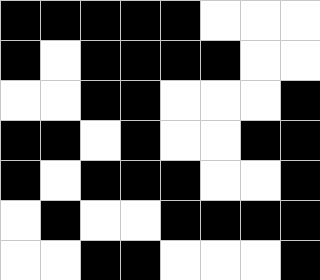[["black", "black", "black", "black", "black", "white", "white", "white"], ["black", "white", "black", "black", "black", "black", "white", "white"], ["white", "white", "black", "black", "white", "white", "white", "black"], ["black", "black", "white", "black", "white", "white", "black", "black"], ["black", "white", "black", "black", "black", "white", "white", "black"], ["white", "black", "white", "white", "black", "black", "black", "black"], ["white", "white", "black", "black", "white", "white", "white", "black"]]